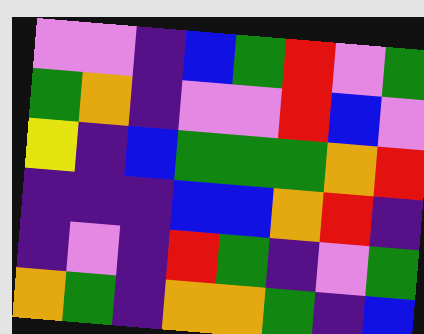[["violet", "violet", "indigo", "blue", "green", "red", "violet", "green"], ["green", "orange", "indigo", "violet", "violet", "red", "blue", "violet"], ["yellow", "indigo", "blue", "green", "green", "green", "orange", "red"], ["indigo", "indigo", "indigo", "blue", "blue", "orange", "red", "indigo"], ["indigo", "violet", "indigo", "red", "green", "indigo", "violet", "green"], ["orange", "green", "indigo", "orange", "orange", "green", "indigo", "blue"]]